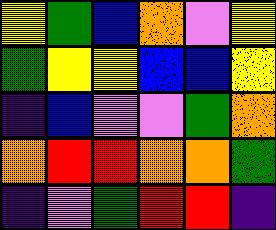[["yellow", "green", "blue", "orange", "violet", "yellow"], ["green", "yellow", "yellow", "blue", "blue", "yellow"], ["indigo", "blue", "violet", "violet", "green", "orange"], ["orange", "red", "red", "orange", "orange", "green"], ["indigo", "violet", "green", "red", "red", "indigo"]]